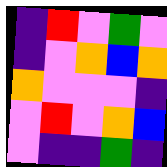[["indigo", "red", "violet", "green", "violet"], ["indigo", "violet", "orange", "blue", "orange"], ["orange", "violet", "violet", "violet", "indigo"], ["violet", "red", "violet", "orange", "blue"], ["violet", "indigo", "indigo", "green", "indigo"]]